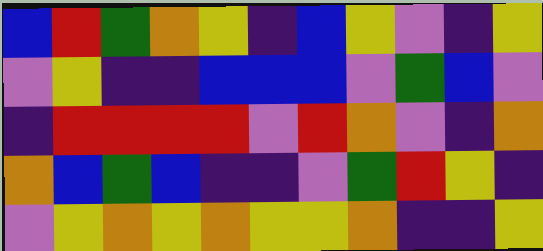[["blue", "red", "green", "orange", "yellow", "indigo", "blue", "yellow", "violet", "indigo", "yellow"], ["violet", "yellow", "indigo", "indigo", "blue", "blue", "blue", "violet", "green", "blue", "violet"], ["indigo", "red", "red", "red", "red", "violet", "red", "orange", "violet", "indigo", "orange"], ["orange", "blue", "green", "blue", "indigo", "indigo", "violet", "green", "red", "yellow", "indigo"], ["violet", "yellow", "orange", "yellow", "orange", "yellow", "yellow", "orange", "indigo", "indigo", "yellow"]]